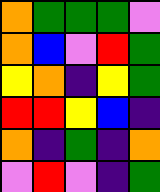[["orange", "green", "green", "green", "violet"], ["orange", "blue", "violet", "red", "green"], ["yellow", "orange", "indigo", "yellow", "green"], ["red", "red", "yellow", "blue", "indigo"], ["orange", "indigo", "green", "indigo", "orange"], ["violet", "red", "violet", "indigo", "green"]]